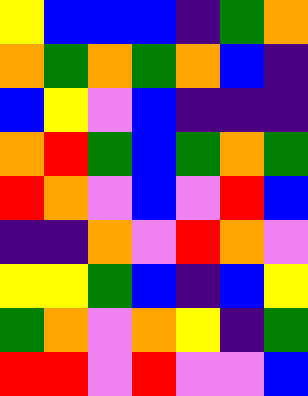[["yellow", "blue", "blue", "blue", "indigo", "green", "orange"], ["orange", "green", "orange", "green", "orange", "blue", "indigo"], ["blue", "yellow", "violet", "blue", "indigo", "indigo", "indigo"], ["orange", "red", "green", "blue", "green", "orange", "green"], ["red", "orange", "violet", "blue", "violet", "red", "blue"], ["indigo", "indigo", "orange", "violet", "red", "orange", "violet"], ["yellow", "yellow", "green", "blue", "indigo", "blue", "yellow"], ["green", "orange", "violet", "orange", "yellow", "indigo", "green"], ["red", "red", "violet", "red", "violet", "violet", "blue"]]